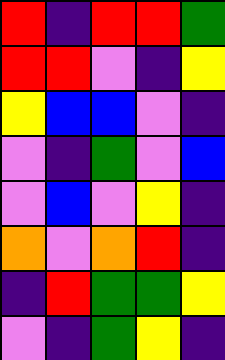[["red", "indigo", "red", "red", "green"], ["red", "red", "violet", "indigo", "yellow"], ["yellow", "blue", "blue", "violet", "indigo"], ["violet", "indigo", "green", "violet", "blue"], ["violet", "blue", "violet", "yellow", "indigo"], ["orange", "violet", "orange", "red", "indigo"], ["indigo", "red", "green", "green", "yellow"], ["violet", "indigo", "green", "yellow", "indigo"]]